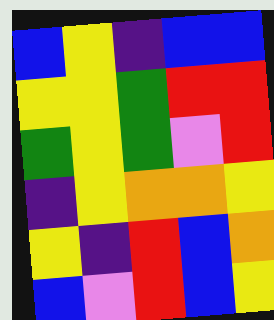[["blue", "yellow", "indigo", "blue", "blue"], ["yellow", "yellow", "green", "red", "red"], ["green", "yellow", "green", "violet", "red"], ["indigo", "yellow", "orange", "orange", "yellow"], ["yellow", "indigo", "red", "blue", "orange"], ["blue", "violet", "red", "blue", "yellow"]]